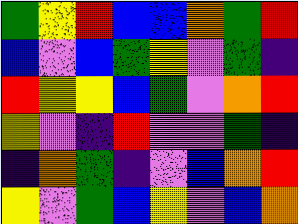[["green", "yellow", "red", "blue", "blue", "orange", "green", "red"], ["blue", "violet", "blue", "green", "yellow", "violet", "green", "indigo"], ["red", "yellow", "yellow", "blue", "green", "violet", "orange", "red"], ["yellow", "violet", "indigo", "red", "violet", "violet", "green", "indigo"], ["indigo", "orange", "green", "indigo", "violet", "blue", "orange", "red"], ["yellow", "violet", "green", "blue", "yellow", "violet", "blue", "orange"]]